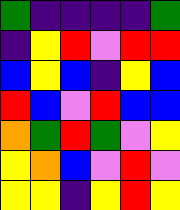[["green", "indigo", "indigo", "indigo", "indigo", "green"], ["indigo", "yellow", "red", "violet", "red", "red"], ["blue", "yellow", "blue", "indigo", "yellow", "blue"], ["red", "blue", "violet", "red", "blue", "blue"], ["orange", "green", "red", "green", "violet", "yellow"], ["yellow", "orange", "blue", "violet", "red", "violet"], ["yellow", "yellow", "indigo", "yellow", "red", "yellow"]]